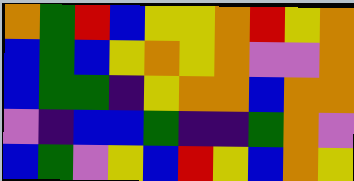[["orange", "green", "red", "blue", "yellow", "yellow", "orange", "red", "yellow", "orange"], ["blue", "green", "blue", "yellow", "orange", "yellow", "orange", "violet", "violet", "orange"], ["blue", "green", "green", "indigo", "yellow", "orange", "orange", "blue", "orange", "orange"], ["violet", "indigo", "blue", "blue", "green", "indigo", "indigo", "green", "orange", "violet"], ["blue", "green", "violet", "yellow", "blue", "red", "yellow", "blue", "orange", "yellow"]]